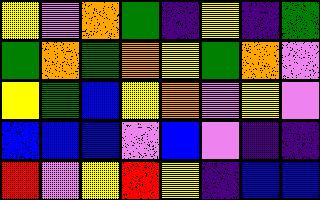[["yellow", "violet", "orange", "green", "indigo", "yellow", "indigo", "green"], ["green", "orange", "green", "orange", "yellow", "green", "orange", "violet"], ["yellow", "green", "blue", "yellow", "orange", "violet", "yellow", "violet"], ["blue", "blue", "blue", "violet", "blue", "violet", "indigo", "indigo"], ["red", "violet", "yellow", "red", "yellow", "indigo", "blue", "blue"]]